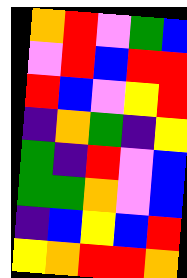[["orange", "red", "violet", "green", "blue"], ["violet", "red", "blue", "red", "red"], ["red", "blue", "violet", "yellow", "red"], ["indigo", "orange", "green", "indigo", "yellow"], ["green", "indigo", "red", "violet", "blue"], ["green", "green", "orange", "violet", "blue"], ["indigo", "blue", "yellow", "blue", "red"], ["yellow", "orange", "red", "red", "orange"]]